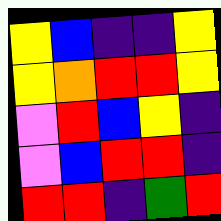[["yellow", "blue", "indigo", "indigo", "yellow"], ["yellow", "orange", "red", "red", "yellow"], ["violet", "red", "blue", "yellow", "indigo"], ["violet", "blue", "red", "red", "indigo"], ["red", "red", "indigo", "green", "red"]]